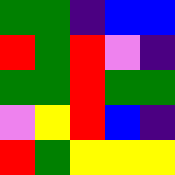[["green", "green", "indigo", "blue", "blue"], ["red", "green", "red", "violet", "indigo"], ["green", "green", "red", "green", "green"], ["violet", "yellow", "red", "blue", "indigo"], ["red", "green", "yellow", "yellow", "yellow"]]